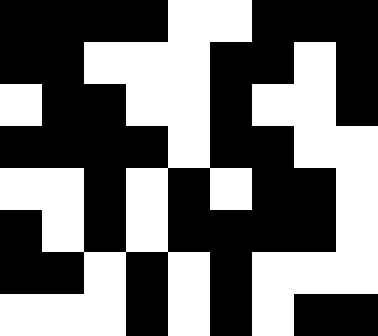[["black", "black", "black", "black", "white", "white", "black", "black", "black"], ["black", "black", "white", "white", "white", "black", "black", "white", "black"], ["white", "black", "black", "white", "white", "black", "white", "white", "black"], ["black", "black", "black", "black", "white", "black", "black", "white", "white"], ["white", "white", "black", "white", "black", "white", "black", "black", "white"], ["black", "white", "black", "white", "black", "black", "black", "black", "white"], ["black", "black", "white", "black", "white", "black", "white", "white", "white"], ["white", "white", "white", "black", "white", "black", "white", "black", "black"]]